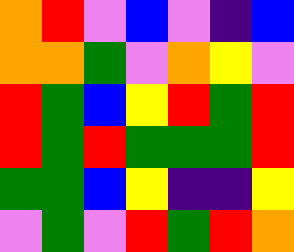[["orange", "red", "violet", "blue", "violet", "indigo", "blue"], ["orange", "orange", "green", "violet", "orange", "yellow", "violet"], ["red", "green", "blue", "yellow", "red", "green", "red"], ["red", "green", "red", "green", "green", "green", "red"], ["green", "green", "blue", "yellow", "indigo", "indigo", "yellow"], ["violet", "green", "violet", "red", "green", "red", "orange"]]